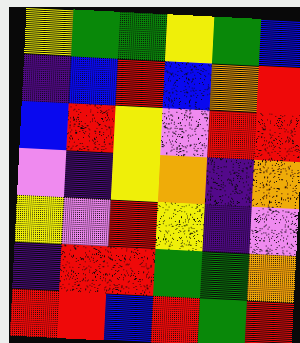[["yellow", "green", "green", "yellow", "green", "blue"], ["indigo", "blue", "red", "blue", "orange", "red"], ["blue", "red", "yellow", "violet", "red", "red"], ["violet", "indigo", "yellow", "orange", "indigo", "orange"], ["yellow", "violet", "red", "yellow", "indigo", "violet"], ["indigo", "red", "red", "green", "green", "orange"], ["red", "red", "blue", "red", "green", "red"]]